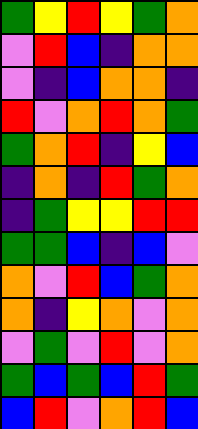[["green", "yellow", "red", "yellow", "green", "orange"], ["violet", "red", "blue", "indigo", "orange", "orange"], ["violet", "indigo", "blue", "orange", "orange", "indigo"], ["red", "violet", "orange", "red", "orange", "green"], ["green", "orange", "red", "indigo", "yellow", "blue"], ["indigo", "orange", "indigo", "red", "green", "orange"], ["indigo", "green", "yellow", "yellow", "red", "red"], ["green", "green", "blue", "indigo", "blue", "violet"], ["orange", "violet", "red", "blue", "green", "orange"], ["orange", "indigo", "yellow", "orange", "violet", "orange"], ["violet", "green", "violet", "red", "violet", "orange"], ["green", "blue", "green", "blue", "red", "green"], ["blue", "red", "violet", "orange", "red", "blue"]]